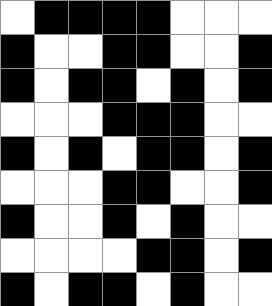[["white", "black", "black", "black", "black", "white", "white", "white"], ["black", "white", "white", "black", "black", "white", "white", "black"], ["black", "white", "black", "black", "white", "black", "white", "black"], ["white", "white", "white", "black", "black", "black", "white", "white"], ["black", "white", "black", "white", "black", "black", "white", "black"], ["white", "white", "white", "black", "black", "white", "white", "black"], ["black", "white", "white", "black", "white", "black", "white", "white"], ["white", "white", "white", "white", "black", "black", "white", "black"], ["black", "white", "black", "black", "white", "black", "white", "white"]]